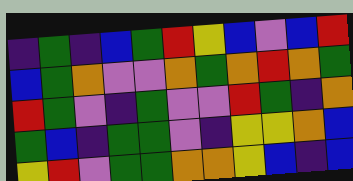[["indigo", "green", "indigo", "blue", "green", "red", "yellow", "blue", "violet", "blue", "red"], ["blue", "green", "orange", "violet", "violet", "orange", "green", "orange", "red", "orange", "green"], ["red", "green", "violet", "indigo", "green", "violet", "violet", "red", "green", "indigo", "orange"], ["green", "blue", "indigo", "green", "green", "violet", "indigo", "yellow", "yellow", "orange", "blue"], ["yellow", "red", "violet", "green", "green", "orange", "orange", "yellow", "blue", "indigo", "blue"]]